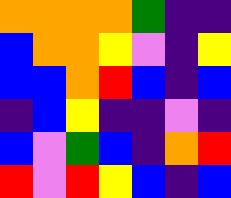[["orange", "orange", "orange", "orange", "green", "indigo", "indigo"], ["blue", "orange", "orange", "yellow", "violet", "indigo", "yellow"], ["blue", "blue", "orange", "red", "blue", "indigo", "blue"], ["indigo", "blue", "yellow", "indigo", "indigo", "violet", "indigo"], ["blue", "violet", "green", "blue", "indigo", "orange", "red"], ["red", "violet", "red", "yellow", "blue", "indigo", "blue"]]